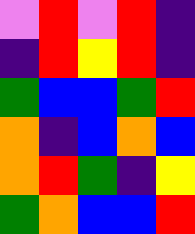[["violet", "red", "violet", "red", "indigo"], ["indigo", "red", "yellow", "red", "indigo"], ["green", "blue", "blue", "green", "red"], ["orange", "indigo", "blue", "orange", "blue"], ["orange", "red", "green", "indigo", "yellow"], ["green", "orange", "blue", "blue", "red"]]